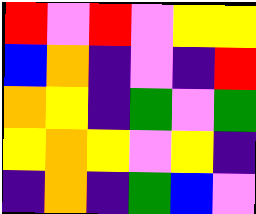[["red", "violet", "red", "violet", "yellow", "yellow"], ["blue", "orange", "indigo", "violet", "indigo", "red"], ["orange", "yellow", "indigo", "green", "violet", "green"], ["yellow", "orange", "yellow", "violet", "yellow", "indigo"], ["indigo", "orange", "indigo", "green", "blue", "violet"]]